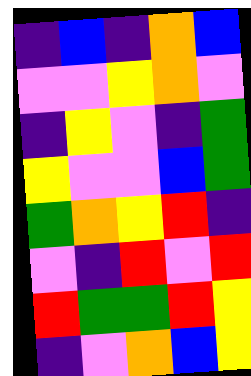[["indigo", "blue", "indigo", "orange", "blue"], ["violet", "violet", "yellow", "orange", "violet"], ["indigo", "yellow", "violet", "indigo", "green"], ["yellow", "violet", "violet", "blue", "green"], ["green", "orange", "yellow", "red", "indigo"], ["violet", "indigo", "red", "violet", "red"], ["red", "green", "green", "red", "yellow"], ["indigo", "violet", "orange", "blue", "yellow"]]